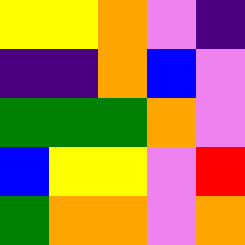[["yellow", "yellow", "orange", "violet", "indigo"], ["indigo", "indigo", "orange", "blue", "violet"], ["green", "green", "green", "orange", "violet"], ["blue", "yellow", "yellow", "violet", "red"], ["green", "orange", "orange", "violet", "orange"]]